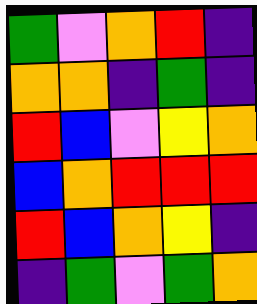[["green", "violet", "orange", "red", "indigo"], ["orange", "orange", "indigo", "green", "indigo"], ["red", "blue", "violet", "yellow", "orange"], ["blue", "orange", "red", "red", "red"], ["red", "blue", "orange", "yellow", "indigo"], ["indigo", "green", "violet", "green", "orange"]]